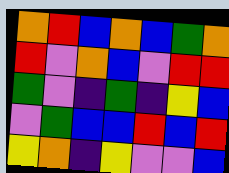[["orange", "red", "blue", "orange", "blue", "green", "orange"], ["red", "violet", "orange", "blue", "violet", "red", "red"], ["green", "violet", "indigo", "green", "indigo", "yellow", "blue"], ["violet", "green", "blue", "blue", "red", "blue", "red"], ["yellow", "orange", "indigo", "yellow", "violet", "violet", "blue"]]